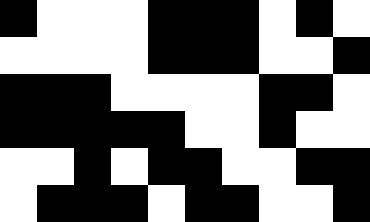[["black", "white", "white", "white", "black", "black", "black", "white", "black", "white"], ["white", "white", "white", "white", "black", "black", "black", "white", "white", "black"], ["black", "black", "black", "white", "white", "white", "white", "black", "black", "white"], ["black", "black", "black", "black", "black", "white", "white", "black", "white", "white"], ["white", "white", "black", "white", "black", "black", "white", "white", "black", "black"], ["white", "black", "black", "black", "white", "black", "black", "white", "white", "black"]]